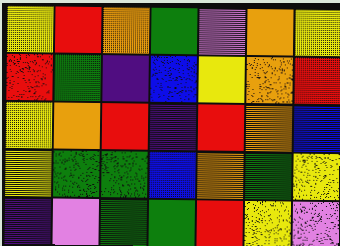[["yellow", "red", "orange", "green", "violet", "orange", "yellow"], ["red", "green", "indigo", "blue", "yellow", "orange", "red"], ["yellow", "orange", "red", "indigo", "red", "orange", "blue"], ["yellow", "green", "green", "blue", "orange", "green", "yellow"], ["indigo", "violet", "green", "green", "red", "yellow", "violet"]]